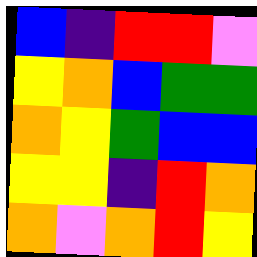[["blue", "indigo", "red", "red", "violet"], ["yellow", "orange", "blue", "green", "green"], ["orange", "yellow", "green", "blue", "blue"], ["yellow", "yellow", "indigo", "red", "orange"], ["orange", "violet", "orange", "red", "yellow"]]